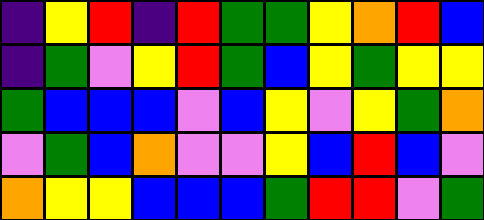[["indigo", "yellow", "red", "indigo", "red", "green", "green", "yellow", "orange", "red", "blue"], ["indigo", "green", "violet", "yellow", "red", "green", "blue", "yellow", "green", "yellow", "yellow"], ["green", "blue", "blue", "blue", "violet", "blue", "yellow", "violet", "yellow", "green", "orange"], ["violet", "green", "blue", "orange", "violet", "violet", "yellow", "blue", "red", "blue", "violet"], ["orange", "yellow", "yellow", "blue", "blue", "blue", "green", "red", "red", "violet", "green"]]